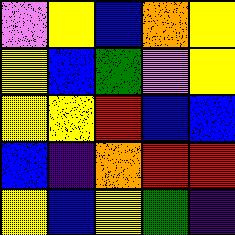[["violet", "yellow", "blue", "orange", "yellow"], ["yellow", "blue", "green", "violet", "yellow"], ["yellow", "yellow", "red", "blue", "blue"], ["blue", "indigo", "orange", "red", "red"], ["yellow", "blue", "yellow", "green", "indigo"]]